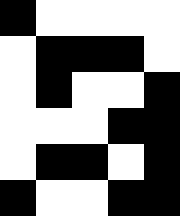[["black", "white", "white", "white", "white"], ["white", "black", "black", "black", "white"], ["white", "black", "white", "white", "black"], ["white", "white", "white", "black", "black"], ["white", "black", "black", "white", "black"], ["black", "white", "white", "black", "black"]]